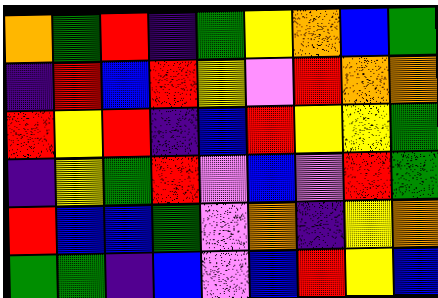[["orange", "green", "red", "indigo", "green", "yellow", "orange", "blue", "green"], ["indigo", "red", "blue", "red", "yellow", "violet", "red", "orange", "orange"], ["red", "yellow", "red", "indigo", "blue", "red", "yellow", "yellow", "green"], ["indigo", "yellow", "green", "red", "violet", "blue", "violet", "red", "green"], ["red", "blue", "blue", "green", "violet", "orange", "indigo", "yellow", "orange"], ["green", "green", "indigo", "blue", "violet", "blue", "red", "yellow", "blue"]]